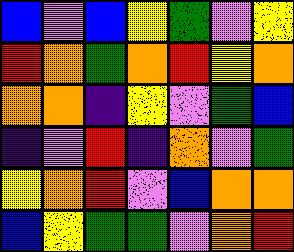[["blue", "violet", "blue", "yellow", "green", "violet", "yellow"], ["red", "orange", "green", "orange", "red", "yellow", "orange"], ["orange", "orange", "indigo", "yellow", "violet", "green", "blue"], ["indigo", "violet", "red", "indigo", "orange", "violet", "green"], ["yellow", "orange", "red", "violet", "blue", "orange", "orange"], ["blue", "yellow", "green", "green", "violet", "orange", "red"]]